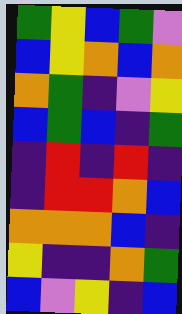[["green", "yellow", "blue", "green", "violet"], ["blue", "yellow", "orange", "blue", "orange"], ["orange", "green", "indigo", "violet", "yellow"], ["blue", "green", "blue", "indigo", "green"], ["indigo", "red", "indigo", "red", "indigo"], ["indigo", "red", "red", "orange", "blue"], ["orange", "orange", "orange", "blue", "indigo"], ["yellow", "indigo", "indigo", "orange", "green"], ["blue", "violet", "yellow", "indigo", "blue"]]